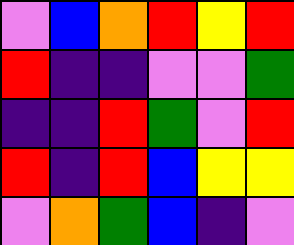[["violet", "blue", "orange", "red", "yellow", "red"], ["red", "indigo", "indigo", "violet", "violet", "green"], ["indigo", "indigo", "red", "green", "violet", "red"], ["red", "indigo", "red", "blue", "yellow", "yellow"], ["violet", "orange", "green", "blue", "indigo", "violet"]]